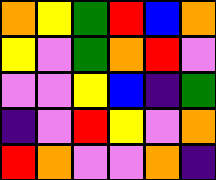[["orange", "yellow", "green", "red", "blue", "orange"], ["yellow", "violet", "green", "orange", "red", "violet"], ["violet", "violet", "yellow", "blue", "indigo", "green"], ["indigo", "violet", "red", "yellow", "violet", "orange"], ["red", "orange", "violet", "violet", "orange", "indigo"]]